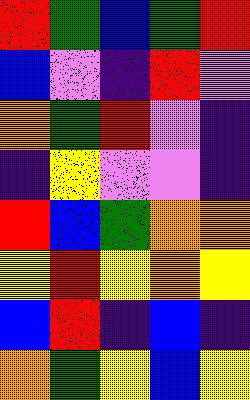[["red", "green", "blue", "green", "red"], ["blue", "violet", "indigo", "red", "violet"], ["orange", "green", "red", "violet", "indigo"], ["indigo", "yellow", "violet", "violet", "indigo"], ["red", "blue", "green", "orange", "orange"], ["yellow", "red", "yellow", "orange", "yellow"], ["blue", "red", "indigo", "blue", "indigo"], ["orange", "green", "yellow", "blue", "yellow"]]